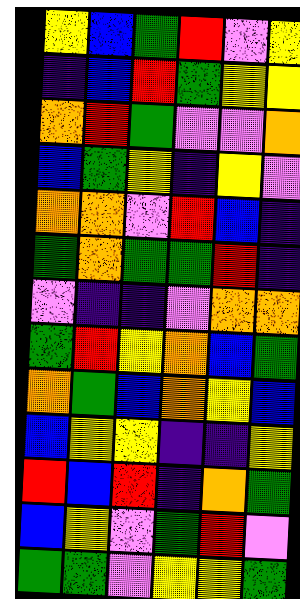[["yellow", "blue", "green", "red", "violet", "yellow"], ["indigo", "blue", "red", "green", "yellow", "yellow"], ["orange", "red", "green", "violet", "violet", "orange"], ["blue", "green", "yellow", "indigo", "yellow", "violet"], ["orange", "orange", "violet", "red", "blue", "indigo"], ["green", "orange", "green", "green", "red", "indigo"], ["violet", "indigo", "indigo", "violet", "orange", "orange"], ["green", "red", "yellow", "orange", "blue", "green"], ["orange", "green", "blue", "orange", "yellow", "blue"], ["blue", "yellow", "yellow", "indigo", "indigo", "yellow"], ["red", "blue", "red", "indigo", "orange", "green"], ["blue", "yellow", "violet", "green", "red", "violet"], ["green", "green", "violet", "yellow", "yellow", "green"]]